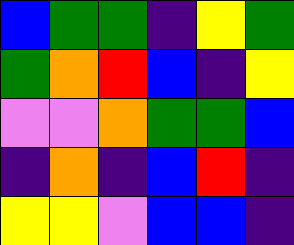[["blue", "green", "green", "indigo", "yellow", "green"], ["green", "orange", "red", "blue", "indigo", "yellow"], ["violet", "violet", "orange", "green", "green", "blue"], ["indigo", "orange", "indigo", "blue", "red", "indigo"], ["yellow", "yellow", "violet", "blue", "blue", "indigo"]]